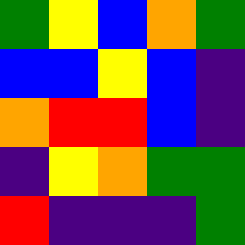[["green", "yellow", "blue", "orange", "green"], ["blue", "blue", "yellow", "blue", "indigo"], ["orange", "red", "red", "blue", "indigo"], ["indigo", "yellow", "orange", "green", "green"], ["red", "indigo", "indigo", "indigo", "green"]]